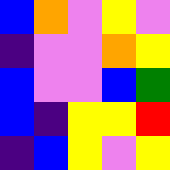[["blue", "orange", "violet", "yellow", "violet"], ["indigo", "violet", "violet", "orange", "yellow"], ["blue", "violet", "violet", "blue", "green"], ["blue", "indigo", "yellow", "yellow", "red"], ["indigo", "blue", "yellow", "violet", "yellow"]]